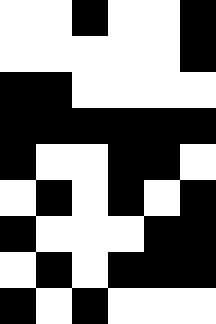[["white", "white", "black", "white", "white", "black"], ["white", "white", "white", "white", "white", "black"], ["black", "black", "white", "white", "white", "white"], ["black", "black", "black", "black", "black", "black"], ["black", "white", "white", "black", "black", "white"], ["white", "black", "white", "black", "white", "black"], ["black", "white", "white", "white", "black", "black"], ["white", "black", "white", "black", "black", "black"], ["black", "white", "black", "white", "white", "white"]]